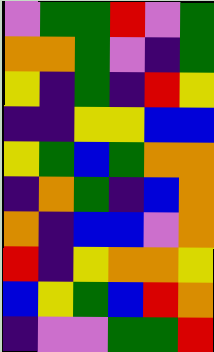[["violet", "green", "green", "red", "violet", "green"], ["orange", "orange", "green", "violet", "indigo", "green"], ["yellow", "indigo", "green", "indigo", "red", "yellow"], ["indigo", "indigo", "yellow", "yellow", "blue", "blue"], ["yellow", "green", "blue", "green", "orange", "orange"], ["indigo", "orange", "green", "indigo", "blue", "orange"], ["orange", "indigo", "blue", "blue", "violet", "orange"], ["red", "indigo", "yellow", "orange", "orange", "yellow"], ["blue", "yellow", "green", "blue", "red", "orange"], ["indigo", "violet", "violet", "green", "green", "red"]]